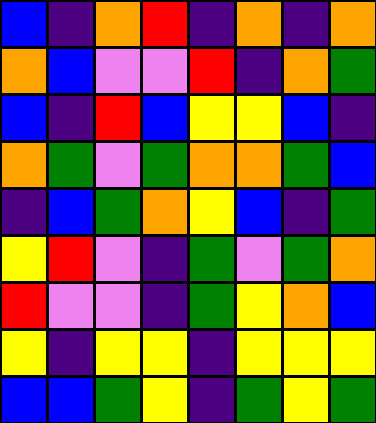[["blue", "indigo", "orange", "red", "indigo", "orange", "indigo", "orange"], ["orange", "blue", "violet", "violet", "red", "indigo", "orange", "green"], ["blue", "indigo", "red", "blue", "yellow", "yellow", "blue", "indigo"], ["orange", "green", "violet", "green", "orange", "orange", "green", "blue"], ["indigo", "blue", "green", "orange", "yellow", "blue", "indigo", "green"], ["yellow", "red", "violet", "indigo", "green", "violet", "green", "orange"], ["red", "violet", "violet", "indigo", "green", "yellow", "orange", "blue"], ["yellow", "indigo", "yellow", "yellow", "indigo", "yellow", "yellow", "yellow"], ["blue", "blue", "green", "yellow", "indigo", "green", "yellow", "green"]]